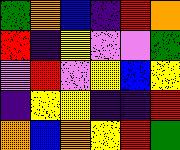[["green", "orange", "blue", "indigo", "red", "orange"], ["red", "indigo", "yellow", "violet", "violet", "green"], ["violet", "red", "violet", "yellow", "blue", "yellow"], ["indigo", "yellow", "yellow", "indigo", "indigo", "red"], ["orange", "blue", "orange", "yellow", "red", "green"]]